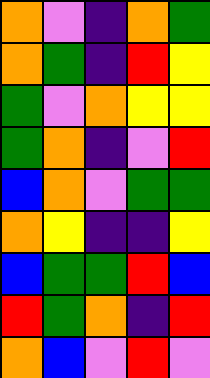[["orange", "violet", "indigo", "orange", "green"], ["orange", "green", "indigo", "red", "yellow"], ["green", "violet", "orange", "yellow", "yellow"], ["green", "orange", "indigo", "violet", "red"], ["blue", "orange", "violet", "green", "green"], ["orange", "yellow", "indigo", "indigo", "yellow"], ["blue", "green", "green", "red", "blue"], ["red", "green", "orange", "indigo", "red"], ["orange", "blue", "violet", "red", "violet"]]